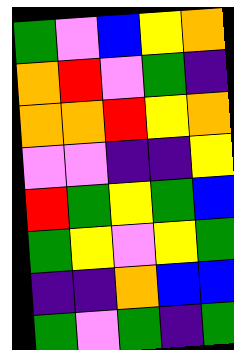[["green", "violet", "blue", "yellow", "orange"], ["orange", "red", "violet", "green", "indigo"], ["orange", "orange", "red", "yellow", "orange"], ["violet", "violet", "indigo", "indigo", "yellow"], ["red", "green", "yellow", "green", "blue"], ["green", "yellow", "violet", "yellow", "green"], ["indigo", "indigo", "orange", "blue", "blue"], ["green", "violet", "green", "indigo", "green"]]